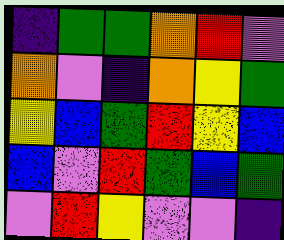[["indigo", "green", "green", "orange", "red", "violet"], ["orange", "violet", "indigo", "orange", "yellow", "green"], ["yellow", "blue", "green", "red", "yellow", "blue"], ["blue", "violet", "red", "green", "blue", "green"], ["violet", "red", "yellow", "violet", "violet", "indigo"]]